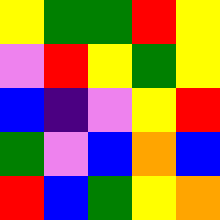[["yellow", "green", "green", "red", "yellow"], ["violet", "red", "yellow", "green", "yellow"], ["blue", "indigo", "violet", "yellow", "red"], ["green", "violet", "blue", "orange", "blue"], ["red", "blue", "green", "yellow", "orange"]]